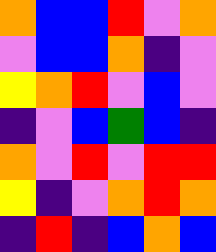[["orange", "blue", "blue", "red", "violet", "orange"], ["violet", "blue", "blue", "orange", "indigo", "violet"], ["yellow", "orange", "red", "violet", "blue", "violet"], ["indigo", "violet", "blue", "green", "blue", "indigo"], ["orange", "violet", "red", "violet", "red", "red"], ["yellow", "indigo", "violet", "orange", "red", "orange"], ["indigo", "red", "indigo", "blue", "orange", "blue"]]